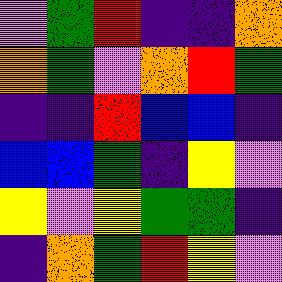[["violet", "green", "red", "indigo", "indigo", "orange"], ["orange", "green", "violet", "orange", "red", "green"], ["indigo", "indigo", "red", "blue", "blue", "indigo"], ["blue", "blue", "green", "indigo", "yellow", "violet"], ["yellow", "violet", "yellow", "green", "green", "indigo"], ["indigo", "orange", "green", "red", "yellow", "violet"]]